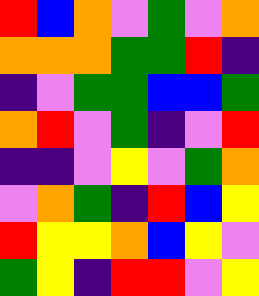[["red", "blue", "orange", "violet", "green", "violet", "orange"], ["orange", "orange", "orange", "green", "green", "red", "indigo"], ["indigo", "violet", "green", "green", "blue", "blue", "green"], ["orange", "red", "violet", "green", "indigo", "violet", "red"], ["indigo", "indigo", "violet", "yellow", "violet", "green", "orange"], ["violet", "orange", "green", "indigo", "red", "blue", "yellow"], ["red", "yellow", "yellow", "orange", "blue", "yellow", "violet"], ["green", "yellow", "indigo", "red", "red", "violet", "yellow"]]